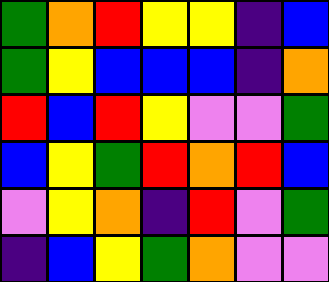[["green", "orange", "red", "yellow", "yellow", "indigo", "blue"], ["green", "yellow", "blue", "blue", "blue", "indigo", "orange"], ["red", "blue", "red", "yellow", "violet", "violet", "green"], ["blue", "yellow", "green", "red", "orange", "red", "blue"], ["violet", "yellow", "orange", "indigo", "red", "violet", "green"], ["indigo", "blue", "yellow", "green", "orange", "violet", "violet"]]